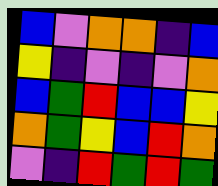[["blue", "violet", "orange", "orange", "indigo", "blue"], ["yellow", "indigo", "violet", "indigo", "violet", "orange"], ["blue", "green", "red", "blue", "blue", "yellow"], ["orange", "green", "yellow", "blue", "red", "orange"], ["violet", "indigo", "red", "green", "red", "green"]]